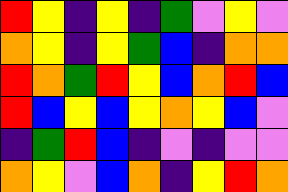[["red", "yellow", "indigo", "yellow", "indigo", "green", "violet", "yellow", "violet"], ["orange", "yellow", "indigo", "yellow", "green", "blue", "indigo", "orange", "orange"], ["red", "orange", "green", "red", "yellow", "blue", "orange", "red", "blue"], ["red", "blue", "yellow", "blue", "yellow", "orange", "yellow", "blue", "violet"], ["indigo", "green", "red", "blue", "indigo", "violet", "indigo", "violet", "violet"], ["orange", "yellow", "violet", "blue", "orange", "indigo", "yellow", "red", "orange"]]